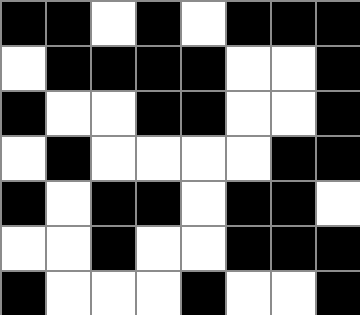[["black", "black", "white", "black", "white", "black", "black", "black"], ["white", "black", "black", "black", "black", "white", "white", "black"], ["black", "white", "white", "black", "black", "white", "white", "black"], ["white", "black", "white", "white", "white", "white", "black", "black"], ["black", "white", "black", "black", "white", "black", "black", "white"], ["white", "white", "black", "white", "white", "black", "black", "black"], ["black", "white", "white", "white", "black", "white", "white", "black"]]